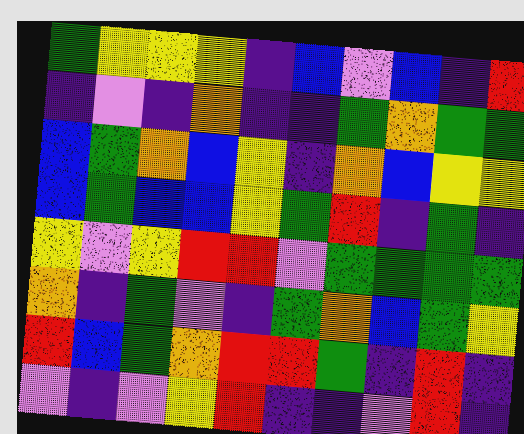[["green", "yellow", "yellow", "yellow", "indigo", "blue", "violet", "blue", "indigo", "red"], ["indigo", "violet", "indigo", "orange", "indigo", "indigo", "green", "orange", "green", "green"], ["blue", "green", "orange", "blue", "yellow", "indigo", "orange", "blue", "yellow", "yellow"], ["blue", "green", "blue", "blue", "yellow", "green", "red", "indigo", "green", "indigo"], ["yellow", "violet", "yellow", "red", "red", "violet", "green", "green", "green", "green"], ["orange", "indigo", "green", "violet", "indigo", "green", "orange", "blue", "green", "yellow"], ["red", "blue", "green", "orange", "red", "red", "green", "indigo", "red", "indigo"], ["violet", "indigo", "violet", "yellow", "red", "indigo", "indigo", "violet", "red", "indigo"]]